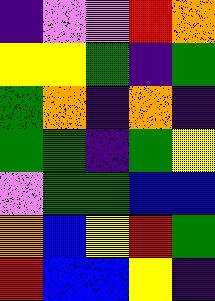[["indigo", "violet", "violet", "red", "orange"], ["yellow", "yellow", "green", "indigo", "green"], ["green", "orange", "indigo", "orange", "indigo"], ["green", "green", "indigo", "green", "yellow"], ["violet", "green", "green", "blue", "blue"], ["orange", "blue", "yellow", "red", "green"], ["red", "blue", "blue", "yellow", "indigo"]]